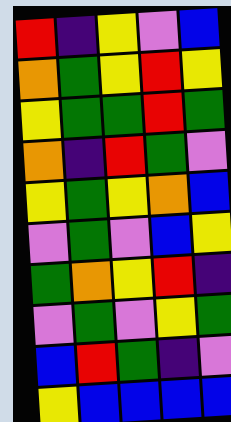[["red", "indigo", "yellow", "violet", "blue"], ["orange", "green", "yellow", "red", "yellow"], ["yellow", "green", "green", "red", "green"], ["orange", "indigo", "red", "green", "violet"], ["yellow", "green", "yellow", "orange", "blue"], ["violet", "green", "violet", "blue", "yellow"], ["green", "orange", "yellow", "red", "indigo"], ["violet", "green", "violet", "yellow", "green"], ["blue", "red", "green", "indigo", "violet"], ["yellow", "blue", "blue", "blue", "blue"]]